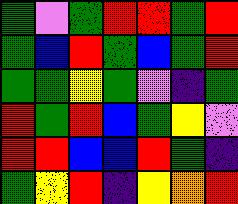[["green", "violet", "green", "red", "red", "green", "red"], ["green", "blue", "red", "green", "blue", "green", "red"], ["green", "green", "yellow", "green", "violet", "indigo", "green"], ["red", "green", "red", "blue", "green", "yellow", "violet"], ["red", "red", "blue", "blue", "red", "green", "indigo"], ["green", "yellow", "red", "indigo", "yellow", "orange", "red"]]